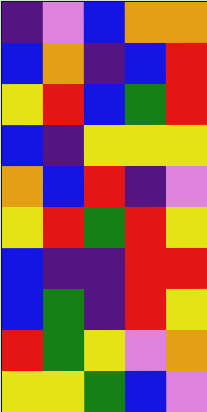[["indigo", "violet", "blue", "orange", "orange"], ["blue", "orange", "indigo", "blue", "red"], ["yellow", "red", "blue", "green", "red"], ["blue", "indigo", "yellow", "yellow", "yellow"], ["orange", "blue", "red", "indigo", "violet"], ["yellow", "red", "green", "red", "yellow"], ["blue", "indigo", "indigo", "red", "red"], ["blue", "green", "indigo", "red", "yellow"], ["red", "green", "yellow", "violet", "orange"], ["yellow", "yellow", "green", "blue", "violet"]]